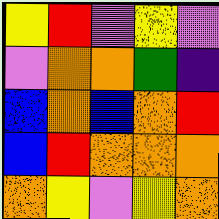[["yellow", "red", "violet", "yellow", "violet"], ["violet", "orange", "orange", "green", "indigo"], ["blue", "orange", "blue", "orange", "red"], ["blue", "red", "orange", "orange", "orange"], ["orange", "yellow", "violet", "yellow", "orange"]]